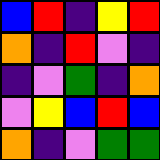[["blue", "red", "indigo", "yellow", "red"], ["orange", "indigo", "red", "violet", "indigo"], ["indigo", "violet", "green", "indigo", "orange"], ["violet", "yellow", "blue", "red", "blue"], ["orange", "indigo", "violet", "green", "green"]]